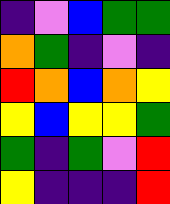[["indigo", "violet", "blue", "green", "green"], ["orange", "green", "indigo", "violet", "indigo"], ["red", "orange", "blue", "orange", "yellow"], ["yellow", "blue", "yellow", "yellow", "green"], ["green", "indigo", "green", "violet", "red"], ["yellow", "indigo", "indigo", "indigo", "red"]]